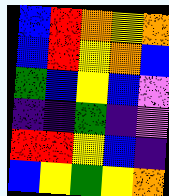[["blue", "red", "orange", "yellow", "orange"], ["blue", "red", "yellow", "orange", "blue"], ["green", "blue", "yellow", "blue", "violet"], ["indigo", "indigo", "green", "indigo", "violet"], ["red", "red", "yellow", "blue", "indigo"], ["blue", "yellow", "green", "yellow", "orange"]]